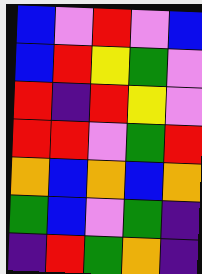[["blue", "violet", "red", "violet", "blue"], ["blue", "red", "yellow", "green", "violet"], ["red", "indigo", "red", "yellow", "violet"], ["red", "red", "violet", "green", "red"], ["orange", "blue", "orange", "blue", "orange"], ["green", "blue", "violet", "green", "indigo"], ["indigo", "red", "green", "orange", "indigo"]]